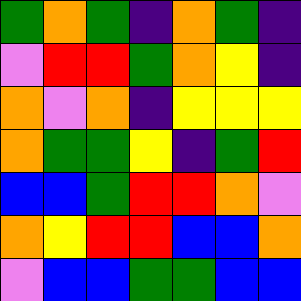[["green", "orange", "green", "indigo", "orange", "green", "indigo"], ["violet", "red", "red", "green", "orange", "yellow", "indigo"], ["orange", "violet", "orange", "indigo", "yellow", "yellow", "yellow"], ["orange", "green", "green", "yellow", "indigo", "green", "red"], ["blue", "blue", "green", "red", "red", "orange", "violet"], ["orange", "yellow", "red", "red", "blue", "blue", "orange"], ["violet", "blue", "blue", "green", "green", "blue", "blue"]]